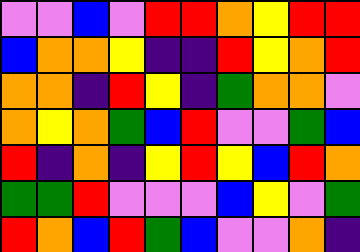[["violet", "violet", "blue", "violet", "red", "red", "orange", "yellow", "red", "red"], ["blue", "orange", "orange", "yellow", "indigo", "indigo", "red", "yellow", "orange", "red"], ["orange", "orange", "indigo", "red", "yellow", "indigo", "green", "orange", "orange", "violet"], ["orange", "yellow", "orange", "green", "blue", "red", "violet", "violet", "green", "blue"], ["red", "indigo", "orange", "indigo", "yellow", "red", "yellow", "blue", "red", "orange"], ["green", "green", "red", "violet", "violet", "violet", "blue", "yellow", "violet", "green"], ["red", "orange", "blue", "red", "green", "blue", "violet", "violet", "orange", "indigo"]]